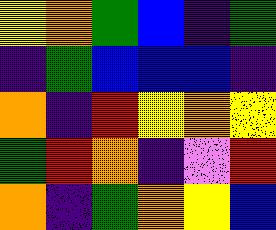[["yellow", "orange", "green", "blue", "indigo", "green"], ["indigo", "green", "blue", "blue", "blue", "indigo"], ["orange", "indigo", "red", "yellow", "orange", "yellow"], ["green", "red", "orange", "indigo", "violet", "red"], ["orange", "indigo", "green", "orange", "yellow", "blue"]]